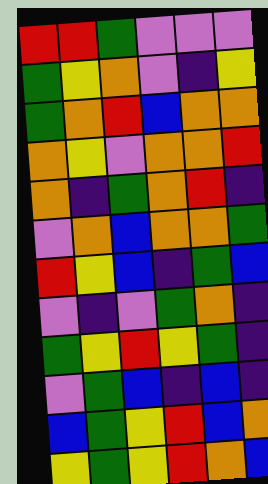[["red", "red", "green", "violet", "violet", "violet"], ["green", "yellow", "orange", "violet", "indigo", "yellow"], ["green", "orange", "red", "blue", "orange", "orange"], ["orange", "yellow", "violet", "orange", "orange", "red"], ["orange", "indigo", "green", "orange", "red", "indigo"], ["violet", "orange", "blue", "orange", "orange", "green"], ["red", "yellow", "blue", "indigo", "green", "blue"], ["violet", "indigo", "violet", "green", "orange", "indigo"], ["green", "yellow", "red", "yellow", "green", "indigo"], ["violet", "green", "blue", "indigo", "blue", "indigo"], ["blue", "green", "yellow", "red", "blue", "orange"], ["yellow", "green", "yellow", "red", "orange", "blue"]]